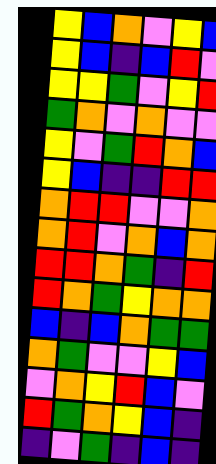[["yellow", "blue", "orange", "violet", "yellow", "blue"], ["yellow", "blue", "indigo", "blue", "red", "violet"], ["yellow", "yellow", "green", "violet", "yellow", "red"], ["green", "orange", "violet", "orange", "violet", "violet"], ["yellow", "violet", "green", "red", "orange", "blue"], ["yellow", "blue", "indigo", "indigo", "red", "red"], ["orange", "red", "red", "violet", "violet", "orange"], ["orange", "red", "violet", "orange", "blue", "orange"], ["red", "red", "orange", "green", "indigo", "red"], ["red", "orange", "green", "yellow", "orange", "orange"], ["blue", "indigo", "blue", "orange", "green", "green"], ["orange", "green", "violet", "violet", "yellow", "blue"], ["violet", "orange", "yellow", "red", "blue", "violet"], ["red", "green", "orange", "yellow", "blue", "indigo"], ["indigo", "violet", "green", "indigo", "blue", "indigo"]]